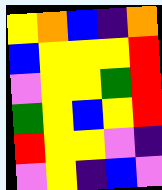[["yellow", "orange", "blue", "indigo", "orange"], ["blue", "yellow", "yellow", "yellow", "red"], ["violet", "yellow", "yellow", "green", "red"], ["green", "yellow", "blue", "yellow", "red"], ["red", "yellow", "yellow", "violet", "indigo"], ["violet", "yellow", "indigo", "blue", "violet"]]